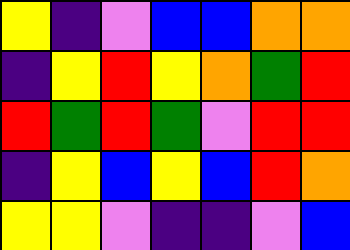[["yellow", "indigo", "violet", "blue", "blue", "orange", "orange"], ["indigo", "yellow", "red", "yellow", "orange", "green", "red"], ["red", "green", "red", "green", "violet", "red", "red"], ["indigo", "yellow", "blue", "yellow", "blue", "red", "orange"], ["yellow", "yellow", "violet", "indigo", "indigo", "violet", "blue"]]